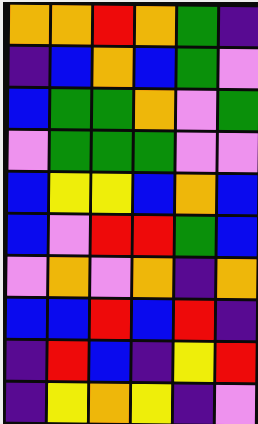[["orange", "orange", "red", "orange", "green", "indigo"], ["indigo", "blue", "orange", "blue", "green", "violet"], ["blue", "green", "green", "orange", "violet", "green"], ["violet", "green", "green", "green", "violet", "violet"], ["blue", "yellow", "yellow", "blue", "orange", "blue"], ["blue", "violet", "red", "red", "green", "blue"], ["violet", "orange", "violet", "orange", "indigo", "orange"], ["blue", "blue", "red", "blue", "red", "indigo"], ["indigo", "red", "blue", "indigo", "yellow", "red"], ["indigo", "yellow", "orange", "yellow", "indigo", "violet"]]